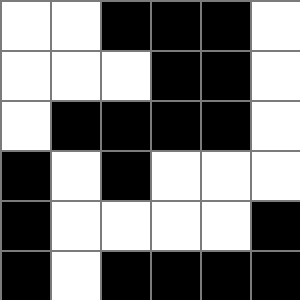[["white", "white", "black", "black", "black", "white"], ["white", "white", "white", "black", "black", "white"], ["white", "black", "black", "black", "black", "white"], ["black", "white", "black", "white", "white", "white"], ["black", "white", "white", "white", "white", "black"], ["black", "white", "black", "black", "black", "black"]]